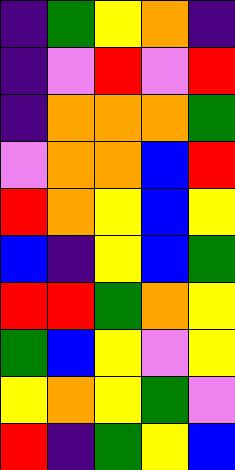[["indigo", "green", "yellow", "orange", "indigo"], ["indigo", "violet", "red", "violet", "red"], ["indigo", "orange", "orange", "orange", "green"], ["violet", "orange", "orange", "blue", "red"], ["red", "orange", "yellow", "blue", "yellow"], ["blue", "indigo", "yellow", "blue", "green"], ["red", "red", "green", "orange", "yellow"], ["green", "blue", "yellow", "violet", "yellow"], ["yellow", "orange", "yellow", "green", "violet"], ["red", "indigo", "green", "yellow", "blue"]]